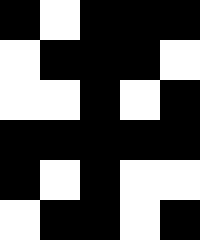[["black", "white", "black", "black", "black"], ["white", "black", "black", "black", "white"], ["white", "white", "black", "white", "black"], ["black", "black", "black", "black", "black"], ["black", "white", "black", "white", "white"], ["white", "black", "black", "white", "black"]]